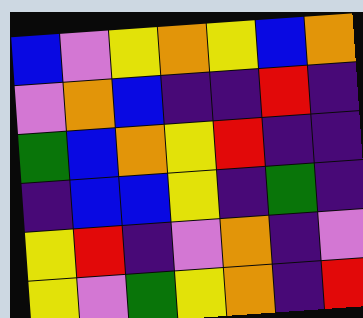[["blue", "violet", "yellow", "orange", "yellow", "blue", "orange"], ["violet", "orange", "blue", "indigo", "indigo", "red", "indigo"], ["green", "blue", "orange", "yellow", "red", "indigo", "indigo"], ["indigo", "blue", "blue", "yellow", "indigo", "green", "indigo"], ["yellow", "red", "indigo", "violet", "orange", "indigo", "violet"], ["yellow", "violet", "green", "yellow", "orange", "indigo", "red"]]